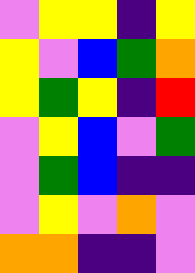[["violet", "yellow", "yellow", "indigo", "yellow"], ["yellow", "violet", "blue", "green", "orange"], ["yellow", "green", "yellow", "indigo", "red"], ["violet", "yellow", "blue", "violet", "green"], ["violet", "green", "blue", "indigo", "indigo"], ["violet", "yellow", "violet", "orange", "violet"], ["orange", "orange", "indigo", "indigo", "violet"]]